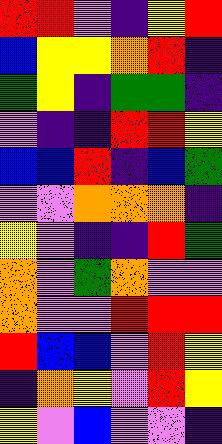[["red", "red", "violet", "indigo", "yellow", "red"], ["blue", "yellow", "yellow", "orange", "red", "indigo"], ["green", "yellow", "indigo", "green", "green", "indigo"], ["violet", "indigo", "indigo", "red", "red", "yellow"], ["blue", "blue", "red", "indigo", "blue", "green"], ["violet", "violet", "orange", "orange", "orange", "indigo"], ["yellow", "violet", "indigo", "indigo", "red", "green"], ["orange", "violet", "green", "orange", "violet", "violet"], ["orange", "violet", "violet", "red", "red", "red"], ["red", "blue", "blue", "violet", "red", "yellow"], ["indigo", "orange", "yellow", "violet", "red", "yellow"], ["yellow", "violet", "blue", "violet", "violet", "indigo"]]